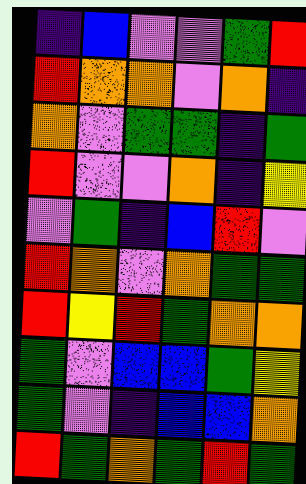[["indigo", "blue", "violet", "violet", "green", "red"], ["red", "orange", "orange", "violet", "orange", "indigo"], ["orange", "violet", "green", "green", "indigo", "green"], ["red", "violet", "violet", "orange", "indigo", "yellow"], ["violet", "green", "indigo", "blue", "red", "violet"], ["red", "orange", "violet", "orange", "green", "green"], ["red", "yellow", "red", "green", "orange", "orange"], ["green", "violet", "blue", "blue", "green", "yellow"], ["green", "violet", "indigo", "blue", "blue", "orange"], ["red", "green", "orange", "green", "red", "green"]]